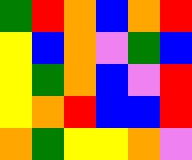[["green", "red", "orange", "blue", "orange", "red"], ["yellow", "blue", "orange", "violet", "green", "blue"], ["yellow", "green", "orange", "blue", "violet", "red"], ["yellow", "orange", "red", "blue", "blue", "red"], ["orange", "green", "yellow", "yellow", "orange", "violet"]]